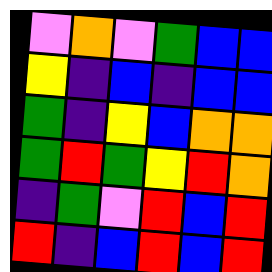[["violet", "orange", "violet", "green", "blue", "blue"], ["yellow", "indigo", "blue", "indigo", "blue", "blue"], ["green", "indigo", "yellow", "blue", "orange", "orange"], ["green", "red", "green", "yellow", "red", "orange"], ["indigo", "green", "violet", "red", "blue", "red"], ["red", "indigo", "blue", "red", "blue", "red"]]